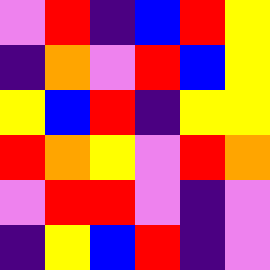[["violet", "red", "indigo", "blue", "red", "yellow"], ["indigo", "orange", "violet", "red", "blue", "yellow"], ["yellow", "blue", "red", "indigo", "yellow", "yellow"], ["red", "orange", "yellow", "violet", "red", "orange"], ["violet", "red", "red", "violet", "indigo", "violet"], ["indigo", "yellow", "blue", "red", "indigo", "violet"]]